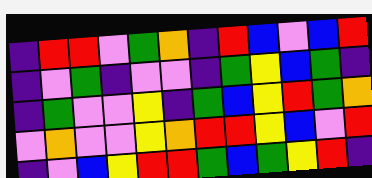[["indigo", "red", "red", "violet", "green", "orange", "indigo", "red", "blue", "violet", "blue", "red"], ["indigo", "violet", "green", "indigo", "violet", "violet", "indigo", "green", "yellow", "blue", "green", "indigo"], ["indigo", "green", "violet", "violet", "yellow", "indigo", "green", "blue", "yellow", "red", "green", "orange"], ["violet", "orange", "violet", "violet", "yellow", "orange", "red", "red", "yellow", "blue", "violet", "red"], ["indigo", "violet", "blue", "yellow", "red", "red", "green", "blue", "green", "yellow", "red", "indigo"]]